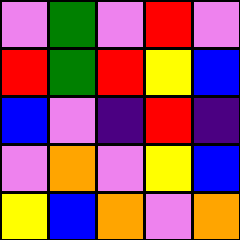[["violet", "green", "violet", "red", "violet"], ["red", "green", "red", "yellow", "blue"], ["blue", "violet", "indigo", "red", "indigo"], ["violet", "orange", "violet", "yellow", "blue"], ["yellow", "blue", "orange", "violet", "orange"]]